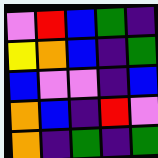[["violet", "red", "blue", "green", "indigo"], ["yellow", "orange", "blue", "indigo", "green"], ["blue", "violet", "violet", "indigo", "blue"], ["orange", "blue", "indigo", "red", "violet"], ["orange", "indigo", "green", "indigo", "green"]]